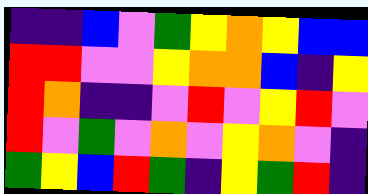[["indigo", "indigo", "blue", "violet", "green", "yellow", "orange", "yellow", "blue", "blue"], ["red", "red", "violet", "violet", "yellow", "orange", "orange", "blue", "indigo", "yellow"], ["red", "orange", "indigo", "indigo", "violet", "red", "violet", "yellow", "red", "violet"], ["red", "violet", "green", "violet", "orange", "violet", "yellow", "orange", "violet", "indigo"], ["green", "yellow", "blue", "red", "green", "indigo", "yellow", "green", "red", "indigo"]]